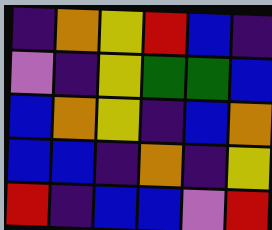[["indigo", "orange", "yellow", "red", "blue", "indigo"], ["violet", "indigo", "yellow", "green", "green", "blue"], ["blue", "orange", "yellow", "indigo", "blue", "orange"], ["blue", "blue", "indigo", "orange", "indigo", "yellow"], ["red", "indigo", "blue", "blue", "violet", "red"]]